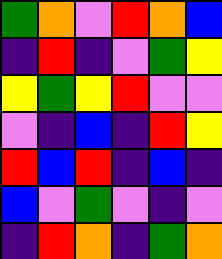[["green", "orange", "violet", "red", "orange", "blue"], ["indigo", "red", "indigo", "violet", "green", "yellow"], ["yellow", "green", "yellow", "red", "violet", "violet"], ["violet", "indigo", "blue", "indigo", "red", "yellow"], ["red", "blue", "red", "indigo", "blue", "indigo"], ["blue", "violet", "green", "violet", "indigo", "violet"], ["indigo", "red", "orange", "indigo", "green", "orange"]]